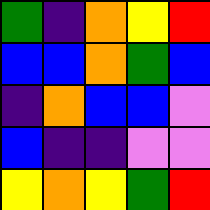[["green", "indigo", "orange", "yellow", "red"], ["blue", "blue", "orange", "green", "blue"], ["indigo", "orange", "blue", "blue", "violet"], ["blue", "indigo", "indigo", "violet", "violet"], ["yellow", "orange", "yellow", "green", "red"]]